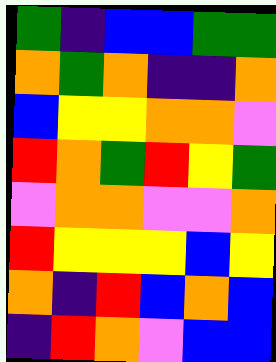[["green", "indigo", "blue", "blue", "green", "green"], ["orange", "green", "orange", "indigo", "indigo", "orange"], ["blue", "yellow", "yellow", "orange", "orange", "violet"], ["red", "orange", "green", "red", "yellow", "green"], ["violet", "orange", "orange", "violet", "violet", "orange"], ["red", "yellow", "yellow", "yellow", "blue", "yellow"], ["orange", "indigo", "red", "blue", "orange", "blue"], ["indigo", "red", "orange", "violet", "blue", "blue"]]